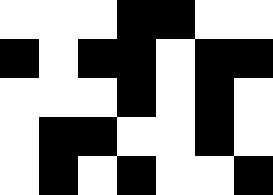[["white", "white", "white", "black", "black", "white", "white"], ["black", "white", "black", "black", "white", "black", "black"], ["white", "white", "white", "black", "white", "black", "white"], ["white", "black", "black", "white", "white", "black", "white"], ["white", "black", "white", "black", "white", "white", "black"]]